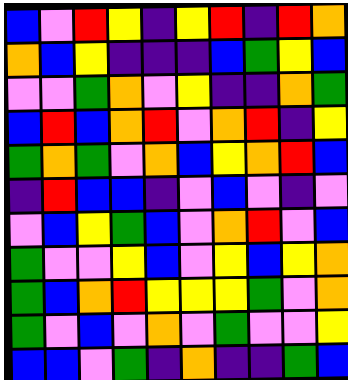[["blue", "violet", "red", "yellow", "indigo", "yellow", "red", "indigo", "red", "orange"], ["orange", "blue", "yellow", "indigo", "indigo", "indigo", "blue", "green", "yellow", "blue"], ["violet", "violet", "green", "orange", "violet", "yellow", "indigo", "indigo", "orange", "green"], ["blue", "red", "blue", "orange", "red", "violet", "orange", "red", "indigo", "yellow"], ["green", "orange", "green", "violet", "orange", "blue", "yellow", "orange", "red", "blue"], ["indigo", "red", "blue", "blue", "indigo", "violet", "blue", "violet", "indigo", "violet"], ["violet", "blue", "yellow", "green", "blue", "violet", "orange", "red", "violet", "blue"], ["green", "violet", "violet", "yellow", "blue", "violet", "yellow", "blue", "yellow", "orange"], ["green", "blue", "orange", "red", "yellow", "yellow", "yellow", "green", "violet", "orange"], ["green", "violet", "blue", "violet", "orange", "violet", "green", "violet", "violet", "yellow"], ["blue", "blue", "violet", "green", "indigo", "orange", "indigo", "indigo", "green", "blue"]]